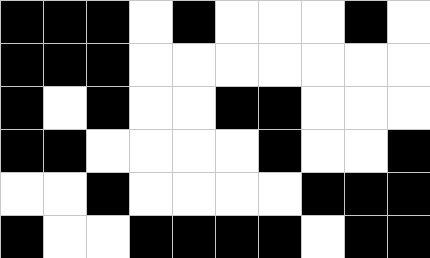[["black", "black", "black", "white", "black", "white", "white", "white", "black", "white"], ["black", "black", "black", "white", "white", "white", "white", "white", "white", "white"], ["black", "white", "black", "white", "white", "black", "black", "white", "white", "white"], ["black", "black", "white", "white", "white", "white", "black", "white", "white", "black"], ["white", "white", "black", "white", "white", "white", "white", "black", "black", "black"], ["black", "white", "white", "black", "black", "black", "black", "white", "black", "black"]]